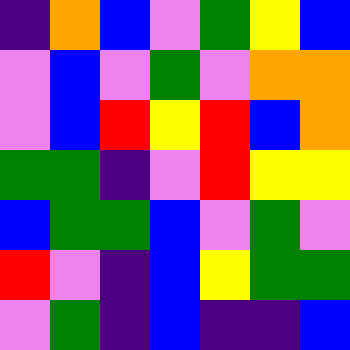[["indigo", "orange", "blue", "violet", "green", "yellow", "blue"], ["violet", "blue", "violet", "green", "violet", "orange", "orange"], ["violet", "blue", "red", "yellow", "red", "blue", "orange"], ["green", "green", "indigo", "violet", "red", "yellow", "yellow"], ["blue", "green", "green", "blue", "violet", "green", "violet"], ["red", "violet", "indigo", "blue", "yellow", "green", "green"], ["violet", "green", "indigo", "blue", "indigo", "indigo", "blue"]]